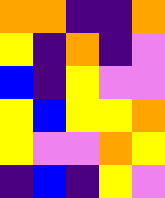[["orange", "orange", "indigo", "indigo", "orange"], ["yellow", "indigo", "orange", "indigo", "violet"], ["blue", "indigo", "yellow", "violet", "violet"], ["yellow", "blue", "yellow", "yellow", "orange"], ["yellow", "violet", "violet", "orange", "yellow"], ["indigo", "blue", "indigo", "yellow", "violet"]]